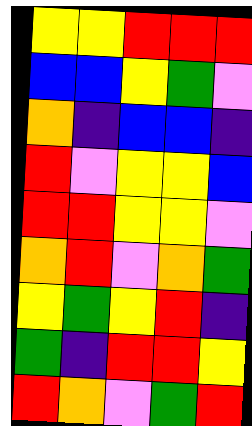[["yellow", "yellow", "red", "red", "red"], ["blue", "blue", "yellow", "green", "violet"], ["orange", "indigo", "blue", "blue", "indigo"], ["red", "violet", "yellow", "yellow", "blue"], ["red", "red", "yellow", "yellow", "violet"], ["orange", "red", "violet", "orange", "green"], ["yellow", "green", "yellow", "red", "indigo"], ["green", "indigo", "red", "red", "yellow"], ["red", "orange", "violet", "green", "red"]]